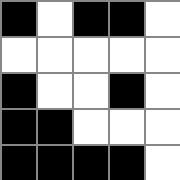[["black", "white", "black", "black", "white"], ["white", "white", "white", "white", "white"], ["black", "white", "white", "black", "white"], ["black", "black", "white", "white", "white"], ["black", "black", "black", "black", "white"]]